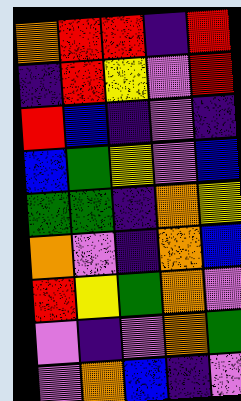[["orange", "red", "red", "indigo", "red"], ["indigo", "red", "yellow", "violet", "red"], ["red", "blue", "indigo", "violet", "indigo"], ["blue", "green", "yellow", "violet", "blue"], ["green", "green", "indigo", "orange", "yellow"], ["orange", "violet", "indigo", "orange", "blue"], ["red", "yellow", "green", "orange", "violet"], ["violet", "indigo", "violet", "orange", "green"], ["violet", "orange", "blue", "indigo", "violet"]]